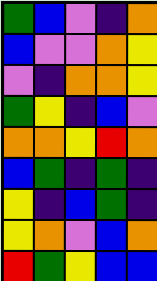[["green", "blue", "violet", "indigo", "orange"], ["blue", "violet", "violet", "orange", "yellow"], ["violet", "indigo", "orange", "orange", "yellow"], ["green", "yellow", "indigo", "blue", "violet"], ["orange", "orange", "yellow", "red", "orange"], ["blue", "green", "indigo", "green", "indigo"], ["yellow", "indigo", "blue", "green", "indigo"], ["yellow", "orange", "violet", "blue", "orange"], ["red", "green", "yellow", "blue", "blue"]]